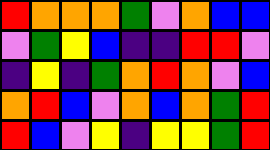[["red", "orange", "orange", "orange", "green", "violet", "orange", "blue", "blue"], ["violet", "green", "yellow", "blue", "indigo", "indigo", "red", "red", "violet"], ["indigo", "yellow", "indigo", "green", "orange", "red", "orange", "violet", "blue"], ["orange", "red", "blue", "violet", "orange", "blue", "orange", "green", "red"], ["red", "blue", "violet", "yellow", "indigo", "yellow", "yellow", "green", "red"]]